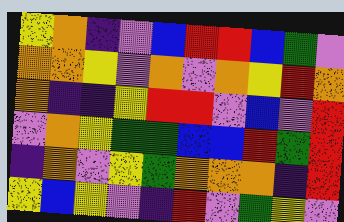[["yellow", "orange", "indigo", "violet", "blue", "red", "red", "blue", "green", "violet"], ["orange", "orange", "yellow", "violet", "orange", "violet", "orange", "yellow", "red", "orange"], ["orange", "indigo", "indigo", "yellow", "red", "red", "violet", "blue", "violet", "red"], ["violet", "orange", "yellow", "green", "green", "blue", "blue", "red", "green", "red"], ["indigo", "orange", "violet", "yellow", "green", "orange", "orange", "orange", "indigo", "red"], ["yellow", "blue", "yellow", "violet", "indigo", "red", "violet", "green", "yellow", "violet"]]